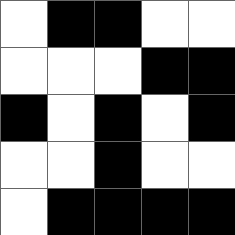[["white", "black", "black", "white", "white"], ["white", "white", "white", "black", "black"], ["black", "white", "black", "white", "black"], ["white", "white", "black", "white", "white"], ["white", "black", "black", "black", "black"]]